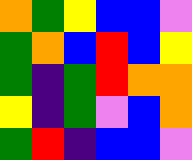[["orange", "green", "yellow", "blue", "blue", "violet"], ["green", "orange", "blue", "red", "blue", "yellow"], ["green", "indigo", "green", "red", "orange", "orange"], ["yellow", "indigo", "green", "violet", "blue", "orange"], ["green", "red", "indigo", "blue", "blue", "violet"]]